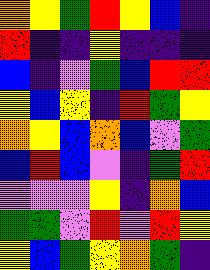[["orange", "yellow", "green", "red", "yellow", "blue", "indigo"], ["red", "indigo", "indigo", "yellow", "indigo", "indigo", "indigo"], ["blue", "indigo", "violet", "green", "blue", "red", "red"], ["yellow", "blue", "yellow", "indigo", "red", "green", "yellow"], ["orange", "yellow", "blue", "orange", "blue", "violet", "green"], ["blue", "red", "blue", "violet", "indigo", "green", "red"], ["violet", "violet", "violet", "yellow", "indigo", "orange", "blue"], ["green", "green", "violet", "red", "violet", "red", "yellow"], ["yellow", "blue", "green", "yellow", "orange", "green", "indigo"]]